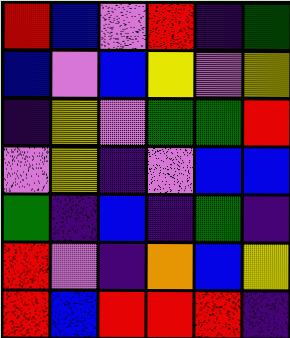[["red", "blue", "violet", "red", "indigo", "green"], ["blue", "violet", "blue", "yellow", "violet", "yellow"], ["indigo", "yellow", "violet", "green", "green", "red"], ["violet", "yellow", "indigo", "violet", "blue", "blue"], ["green", "indigo", "blue", "indigo", "green", "indigo"], ["red", "violet", "indigo", "orange", "blue", "yellow"], ["red", "blue", "red", "red", "red", "indigo"]]